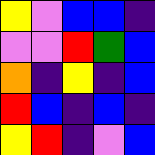[["yellow", "violet", "blue", "blue", "indigo"], ["violet", "violet", "red", "green", "blue"], ["orange", "indigo", "yellow", "indigo", "blue"], ["red", "blue", "indigo", "blue", "indigo"], ["yellow", "red", "indigo", "violet", "blue"]]